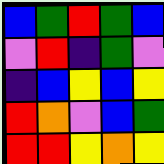[["blue", "green", "red", "green", "blue"], ["violet", "red", "indigo", "green", "violet"], ["indigo", "blue", "yellow", "blue", "yellow"], ["red", "orange", "violet", "blue", "green"], ["red", "red", "yellow", "orange", "yellow"]]